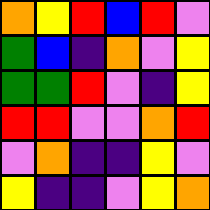[["orange", "yellow", "red", "blue", "red", "violet"], ["green", "blue", "indigo", "orange", "violet", "yellow"], ["green", "green", "red", "violet", "indigo", "yellow"], ["red", "red", "violet", "violet", "orange", "red"], ["violet", "orange", "indigo", "indigo", "yellow", "violet"], ["yellow", "indigo", "indigo", "violet", "yellow", "orange"]]